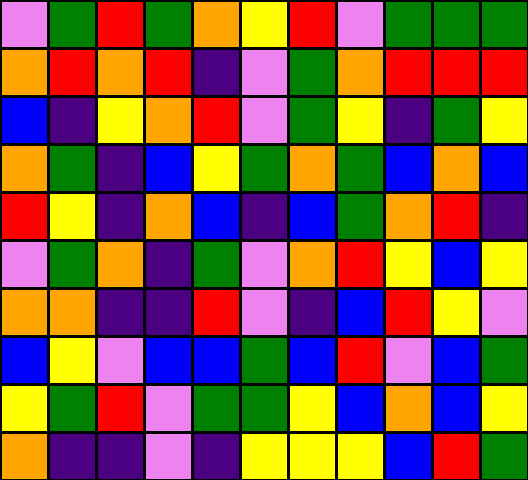[["violet", "green", "red", "green", "orange", "yellow", "red", "violet", "green", "green", "green"], ["orange", "red", "orange", "red", "indigo", "violet", "green", "orange", "red", "red", "red"], ["blue", "indigo", "yellow", "orange", "red", "violet", "green", "yellow", "indigo", "green", "yellow"], ["orange", "green", "indigo", "blue", "yellow", "green", "orange", "green", "blue", "orange", "blue"], ["red", "yellow", "indigo", "orange", "blue", "indigo", "blue", "green", "orange", "red", "indigo"], ["violet", "green", "orange", "indigo", "green", "violet", "orange", "red", "yellow", "blue", "yellow"], ["orange", "orange", "indigo", "indigo", "red", "violet", "indigo", "blue", "red", "yellow", "violet"], ["blue", "yellow", "violet", "blue", "blue", "green", "blue", "red", "violet", "blue", "green"], ["yellow", "green", "red", "violet", "green", "green", "yellow", "blue", "orange", "blue", "yellow"], ["orange", "indigo", "indigo", "violet", "indigo", "yellow", "yellow", "yellow", "blue", "red", "green"]]